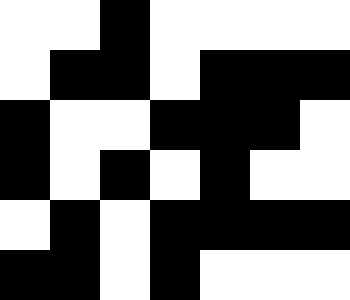[["white", "white", "black", "white", "white", "white", "white"], ["white", "black", "black", "white", "black", "black", "black"], ["black", "white", "white", "black", "black", "black", "white"], ["black", "white", "black", "white", "black", "white", "white"], ["white", "black", "white", "black", "black", "black", "black"], ["black", "black", "white", "black", "white", "white", "white"]]